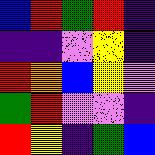[["blue", "red", "green", "red", "indigo"], ["indigo", "indigo", "violet", "yellow", "indigo"], ["red", "orange", "blue", "yellow", "violet"], ["green", "red", "violet", "violet", "indigo"], ["red", "yellow", "indigo", "green", "blue"]]